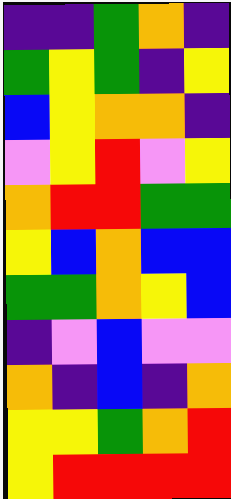[["indigo", "indigo", "green", "orange", "indigo"], ["green", "yellow", "green", "indigo", "yellow"], ["blue", "yellow", "orange", "orange", "indigo"], ["violet", "yellow", "red", "violet", "yellow"], ["orange", "red", "red", "green", "green"], ["yellow", "blue", "orange", "blue", "blue"], ["green", "green", "orange", "yellow", "blue"], ["indigo", "violet", "blue", "violet", "violet"], ["orange", "indigo", "blue", "indigo", "orange"], ["yellow", "yellow", "green", "orange", "red"], ["yellow", "red", "red", "red", "red"]]